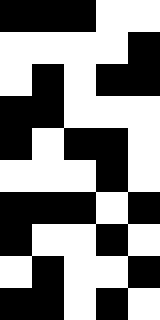[["black", "black", "black", "white", "white"], ["white", "white", "white", "white", "black"], ["white", "black", "white", "black", "black"], ["black", "black", "white", "white", "white"], ["black", "white", "black", "black", "white"], ["white", "white", "white", "black", "white"], ["black", "black", "black", "white", "black"], ["black", "white", "white", "black", "white"], ["white", "black", "white", "white", "black"], ["black", "black", "white", "black", "white"]]